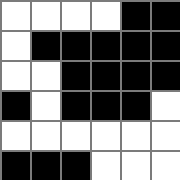[["white", "white", "white", "white", "black", "black"], ["white", "black", "black", "black", "black", "black"], ["white", "white", "black", "black", "black", "black"], ["black", "white", "black", "black", "black", "white"], ["white", "white", "white", "white", "white", "white"], ["black", "black", "black", "white", "white", "white"]]